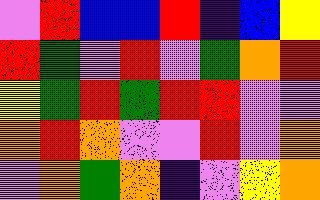[["violet", "red", "blue", "blue", "red", "indigo", "blue", "yellow"], ["red", "green", "violet", "red", "violet", "green", "orange", "red"], ["yellow", "green", "red", "green", "red", "red", "violet", "violet"], ["orange", "red", "orange", "violet", "violet", "red", "violet", "orange"], ["violet", "orange", "green", "orange", "indigo", "violet", "yellow", "orange"]]